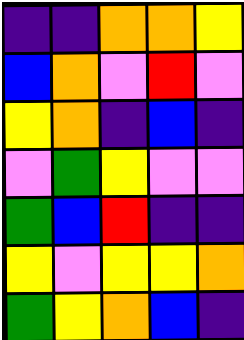[["indigo", "indigo", "orange", "orange", "yellow"], ["blue", "orange", "violet", "red", "violet"], ["yellow", "orange", "indigo", "blue", "indigo"], ["violet", "green", "yellow", "violet", "violet"], ["green", "blue", "red", "indigo", "indigo"], ["yellow", "violet", "yellow", "yellow", "orange"], ["green", "yellow", "orange", "blue", "indigo"]]